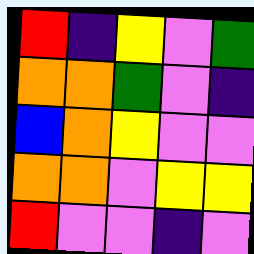[["red", "indigo", "yellow", "violet", "green"], ["orange", "orange", "green", "violet", "indigo"], ["blue", "orange", "yellow", "violet", "violet"], ["orange", "orange", "violet", "yellow", "yellow"], ["red", "violet", "violet", "indigo", "violet"]]